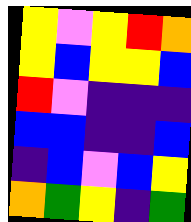[["yellow", "violet", "yellow", "red", "orange"], ["yellow", "blue", "yellow", "yellow", "blue"], ["red", "violet", "indigo", "indigo", "indigo"], ["blue", "blue", "indigo", "indigo", "blue"], ["indigo", "blue", "violet", "blue", "yellow"], ["orange", "green", "yellow", "indigo", "green"]]